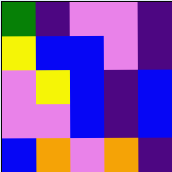[["green", "indigo", "violet", "violet", "indigo"], ["yellow", "blue", "blue", "violet", "indigo"], ["violet", "yellow", "blue", "indigo", "blue"], ["violet", "violet", "blue", "indigo", "blue"], ["blue", "orange", "violet", "orange", "indigo"]]